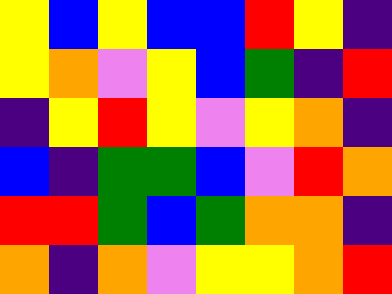[["yellow", "blue", "yellow", "blue", "blue", "red", "yellow", "indigo"], ["yellow", "orange", "violet", "yellow", "blue", "green", "indigo", "red"], ["indigo", "yellow", "red", "yellow", "violet", "yellow", "orange", "indigo"], ["blue", "indigo", "green", "green", "blue", "violet", "red", "orange"], ["red", "red", "green", "blue", "green", "orange", "orange", "indigo"], ["orange", "indigo", "orange", "violet", "yellow", "yellow", "orange", "red"]]